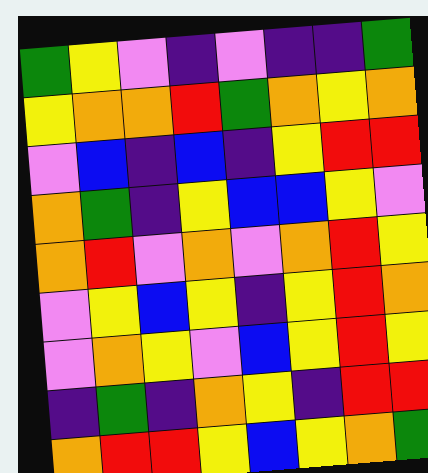[["green", "yellow", "violet", "indigo", "violet", "indigo", "indigo", "green"], ["yellow", "orange", "orange", "red", "green", "orange", "yellow", "orange"], ["violet", "blue", "indigo", "blue", "indigo", "yellow", "red", "red"], ["orange", "green", "indigo", "yellow", "blue", "blue", "yellow", "violet"], ["orange", "red", "violet", "orange", "violet", "orange", "red", "yellow"], ["violet", "yellow", "blue", "yellow", "indigo", "yellow", "red", "orange"], ["violet", "orange", "yellow", "violet", "blue", "yellow", "red", "yellow"], ["indigo", "green", "indigo", "orange", "yellow", "indigo", "red", "red"], ["orange", "red", "red", "yellow", "blue", "yellow", "orange", "green"]]